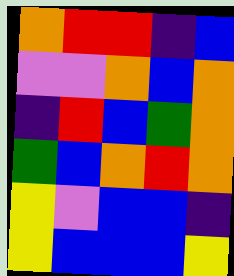[["orange", "red", "red", "indigo", "blue"], ["violet", "violet", "orange", "blue", "orange"], ["indigo", "red", "blue", "green", "orange"], ["green", "blue", "orange", "red", "orange"], ["yellow", "violet", "blue", "blue", "indigo"], ["yellow", "blue", "blue", "blue", "yellow"]]